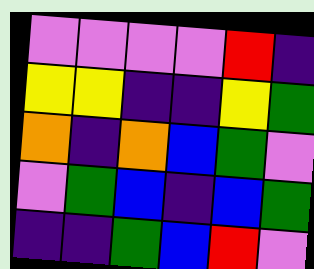[["violet", "violet", "violet", "violet", "red", "indigo"], ["yellow", "yellow", "indigo", "indigo", "yellow", "green"], ["orange", "indigo", "orange", "blue", "green", "violet"], ["violet", "green", "blue", "indigo", "blue", "green"], ["indigo", "indigo", "green", "blue", "red", "violet"]]